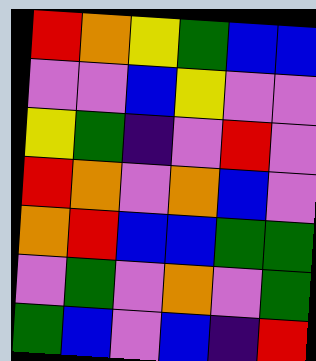[["red", "orange", "yellow", "green", "blue", "blue"], ["violet", "violet", "blue", "yellow", "violet", "violet"], ["yellow", "green", "indigo", "violet", "red", "violet"], ["red", "orange", "violet", "orange", "blue", "violet"], ["orange", "red", "blue", "blue", "green", "green"], ["violet", "green", "violet", "orange", "violet", "green"], ["green", "blue", "violet", "blue", "indigo", "red"]]